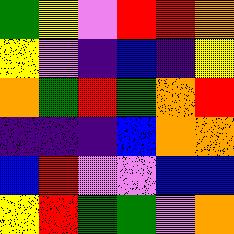[["green", "yellow", "violet", "red", "red", "orange"], ["yellow", "violet", "indigo", "blue", "indigo", "yellow"], ["orange", "green", "red", "green", "orange", "red"], ["indigo", "indigo", "indigo", "blue", "orange", "orange"], ["blue", "red", "violet", "violet", "blue", "blue"], ["yellow", "red", "green", "green", "violet", "orange"]]